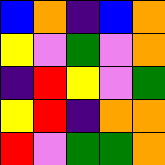[["blue", "orange", "indigo", "blue", "orange"], ["yellow", "violet", "green", "violet", "orange"], ["indigo", "red", "yellow", "violet", "green"], ["yellow", "red", "indigo", "orange", "orange"], ["red", "violet", "green", "green", "orange"]]